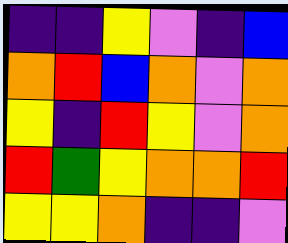[["indigo", "indigo", "yellow", "violet", "indigo", "blue"], ["orange", "red", "blue", "orange", "violet", "orange"], ["yellow", "indigo", "red", "yellow", "violet", "orange"], ["red", "green", "yellow", "orange", "orange", "red"], ["yellow", "yellow", "orange", "indigo", "indigo", "violet"]]